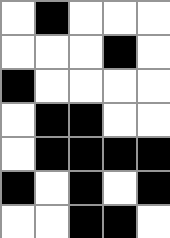[["white", "black", "white", "white", "white"], ["white", "white", "white", "black", "white"], ["black", "white", "white", "white", "white"], ["white", "black", "black", "white", "white"], ["white", "black", "black", "black", "black"], ["black", "white", "black", "white", "black"], ["white", "white", "black", "black", "white"]]